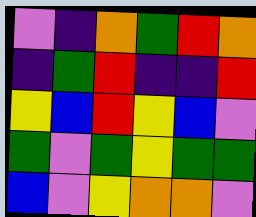[["violet", "indigo", "orange", "green", "red", "orange"], ["indigo", "green", "red", "indigo", "indigo", "red"], ["yellow", "blue", "red", "yellow", "blue", "violet"], ["green", "violet", "green", "yellow", "green", "green"], ["blue", "violet", "yellow", "orange", "orange", "violet"]]